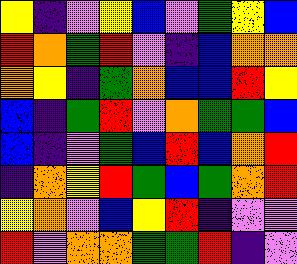[["yellow", "indigo", "violet", "yellow", "blue", "violet", "green", "yellow", "blue"], ["red", "orange", "green", "red", "violet", "indigo", "blue", "orange", "orange"], ["orange", "yellow", "indigo", "green", "orange", "blue", "blue", "red", "yellow"], ["blue", "indigo", "green", "red", "violet", "orange", "green", "green", "blue"], ["blue", "indigo", "violet", "green", "blue", "red", "blue", "orange", "red"], ["indigo", "orange", "yellow", "red", "green", "blue", "green", "orange", "red"], ["yellow", "orange", "violet", "blue", "yellow", "red", "indigo", "violet", "violet"], ["red", "violet", "orange", "orange", "green", "green", "red", "indigo", "violet"]]